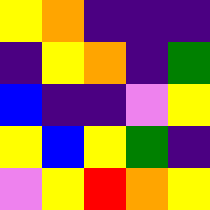[["yellow", "orange", "indigo", "indigo", "indigo"], ["indigo", "yellow", "orange", "indigo", "green"], ["blue", "indigo", "indigo", "violet", "yellow"], ["yellow", "blue", "yellow", "green", "indigo"], ["violet", "yellow", "red", "orange", "yellow"]]